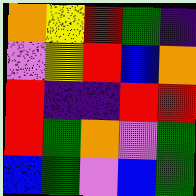[["orange", "yellow", "red", "green", "indigo"], ["violet", "yellow", "red", "blue", "orange"], ["red", "indigo", "indigo", "red", "red"], ["red", "green", "orange", "violet", "green"], ["blue", "green", "violet", "blue", "green"]]